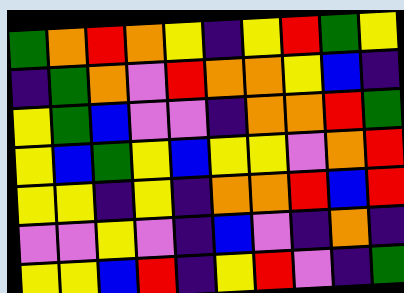[["green", "orange", "red", "orange", "yellow", "indigo", "yellow", "red", "green", "yellow"], ["indigo", "green", "orange", "violet", "red", "orange", "orange", "yellow", "blue", "indigo"], ["yellow", "green", "blue", "violet", "violet", "indigo", "orange", "orange", "red", "green"], ["yellow", "blue", "green", "yellow", "blue", "yellow", "yellow", "violet", "orange", "red"], ["yellow", "yellow", "indigo", "yellow", "indigo", "orange", "orange", "red", "blue", "red"], ["violet", "violet", "yellow", "violet", "indigo", "blue", "violet", "indigo", "orange", "indigo"], ["yellow", "yellow", "blue", "red", "indigo", "yellow", "red", "violet", "indigo", "green"]]